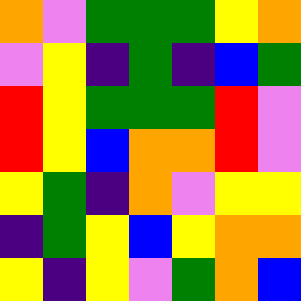[["orange", "violet", "green", "green", "green", "yellow", "orange"], ["violet", "yellow", "indigo", "green", "indigo", "blue", "green"], ["red", "yellow", "green", "green", "green", "red", "violet"], ["red", "yellow", "blue", "orange", "orange", "red", "violet"], ["yellow", "green", "indigo", "orange", "violet", "yellow", "yellow"], ["indigo", "green", "yellow", "blue", "yellow", "orange", "orange"], ["yellow", "indigo", "yellow", "violet", "green", "orange", "blue"]]